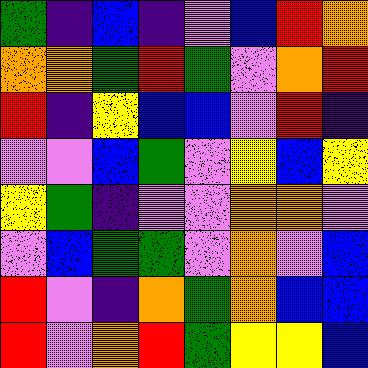[["green", "indigo", "blue", "indigo", "violet", "blue", "red", "orange"], ["orange", "orange", "green", "red", "green", "violet", "orange", "red"], ["red", "indigo", "yellow", "blue", "blue", "violet", "red", "indigo"], ["violet", "violet", "blue", "green", "violet", "yellow", "blue", "yellow"], ["yellow", "green", "indigo", "violet", "violet", "orange", "orange", "violet"], ["violet", "blue", "green", "green", "violet", "orange", "violet", "blue"], ["red", "violet", "indigo", "orange", "green", "orange", "blue", "blue"], ["red", "violet", "orange", "red", "green", "yellow", "yellow", "blue"]]